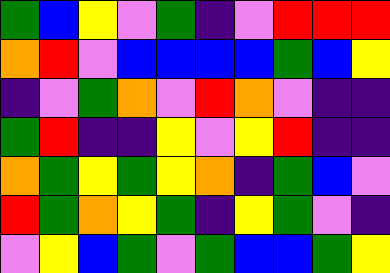[["green", "blue", "yellow", "violet", "green", "indigo", "violet", "red", "red", "red"], ["orange", "red", "violet", "blue", "blue", "blue", "blue", "green", "blue", "yellow"], ["indigo", "violet", "green", "orange", "violet", "red", "orange", "violet", "indigo", "indigo"], ["green", "red", "indigo", "indigo", "yellow", "violet", "yellow", "red", "indigo", "indigo"], ["orange", "green", "yellow", "green", "yellow", "orange", "indigo", "green", "blue", "violet"], ["red", "green", "orange", "yellow", "green", "indigo", "yellow", "green", "violet", "indigo"], ["violet", "yellow", "blue", "green", "violet", "green", "blue", "blue", "green", "yellow"]]